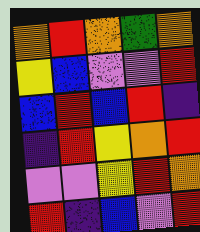[["orange", "red", "orange", "green", "orange"], ["yellow", "blue", "violet", "violet", "red"], ["blue", "red", "blue", "red", "indigo"], ["indigo", "red", "yellow", "orange", "red"], ["violet", "violet", "yellow", "red", "orange"], ["red", "indigo", "blue", "violet", "red"]]